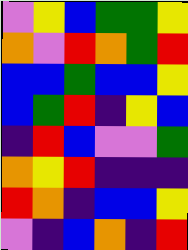[["violet", "yellow", "blue", "green", "green", "yellow"], ["orange", "violet", "red", "orange", "green", "red"], ["blue", "blue", "green", "blue", "blue", "yellow"], ["blue", "green", "red", "indigo", "yellow", "blue"], ["indigo", "red", "blue", "violet", "violet", "green"], ["orange", "yellow", "red", "indigo", "indigo", "indigo"], ["red", "orange", "indigo", "blue", "blue", "yellow"], ["violet", "indigo", "blue", "orange", "indigo", "red"]]